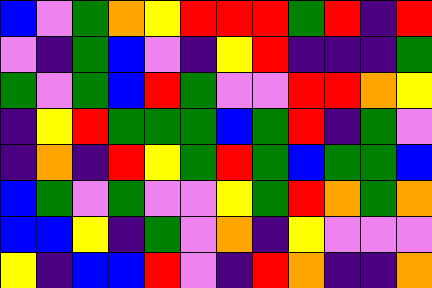[["blue", "violet", "green", "orange", "yellow", "red", "red", "red", "green", "red", "indigo", "red"], ["violet", "indigo", "green", "blue", "violet", "indigo", "yellow", "red", "indigo", "indigo", "indigo", "green"], ["green", "violet", "green", "blue", "red", "green", "violet", "violet", "red", "red", "orange", "yellow"], ["indigo", "yellow", "red", "green", "green", "green", "blue", "green", "red", "indigo", "green", "violet"], ["indigo", "orange", "indigo", "red", "yellow", "green", "red", "green", "blue", "green", "green", "blue"], ["blue", "green", "violet", "green", "violet", "violet", "yellow", "green", "red", "orange", "green", "orange"], ["blue", "blue", "yellow", "indigo", "green", "violet", "orange", "indigo", "yellow", "violet", "violet", "violet"], ["yellow", "indigo", "blue", "blue", "red", "violet", "indigo", "red", "orange", "indigo", "indigo", "orange"]]